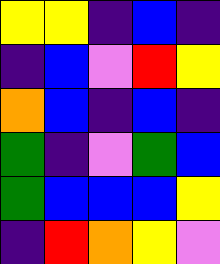[["yellow", "yellow", "indigo", "blue", "indigo"], ["indigo", "blue", "violet", "red", "yellow"], ["orange", "blue", "indigo", "blue", "indigo"], ["green", "indigo", "violet", "green", "blue"], ["green", "blue", "blue", "blue", "yellow"], ["indigo", "red", "orange", "yellow", "violet"]]